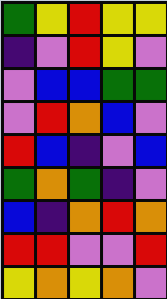[["green", "yellow", "red", "yellow", "yellow"], ["indigo", "violet", "red", "yellow", "violet"], ["violet", "blue", "blue", "green", "green"], ["violet", "red", "orange", "blue", "violet"], ["red", "blue", "indigo", "violet", "blue"], ["green", "orange", "green", "indigo", "violet"], ["blue", "indigo", "orange", "red", "orange"], ["red", "red", "violet", "violet", "red"], ["yellow", "orange", "yellow", "orange", "violet"]]